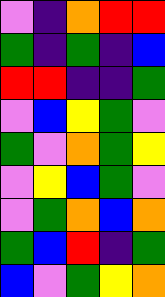[["violet", "indigo", "orange", "red", "red"], ["green", "indigo", "green", "indigo", "blue"], ["red", "red", "indigo", "indigo", "green"], ["violet", "blue", "yellow", "green", "violet"], ["green", "violet", "orange", "green", "yellow"], ["violet", "yellow", "blue", "green", "violet"], ["violet", "green", "orange", "blue", "orange"], ["green", "blue", "red", "indigo", "green"], ["blue", "violet", "green", "yellow", "orange"]]